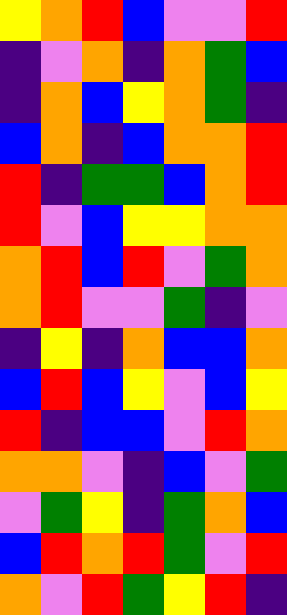[["yellow", "orange", "red", "blue", "violet", "violet", "red"], ["indigo", "violet", "orange", "indigo", "orange", "green", "blue"], ["indigo", "orange", "blue", "yellow", "orange", "green", "indigo"], ["blue", "orange", "indigo", "blue", "orange", "orange", "red"], ["red", "indigo", "green", "green", "blue", "orange", "red"], ["red", "violet", "blue", "yellow", "yellow", "orange", "orange"], ["orange", "red", "blue", "red", "violet", "green", "orange"], ["orange", "red", "violet", "violet", "green", "indigo", "violet"], ["indigo", "yellow", "indigo", "orange", "blue", "blue", "orange"], ["blue", "red", "blue", "yellow", "violet", "blue", "yellow"], ["red", "indigo", "blue", "blue", "violet", "red", "orange"], ["orange", "orange", "violet", "indigo", "blue", "violet", "green"], ["violet", "green", "yellow", "indigo", "green", "orange", "blue"], ["blue", "red", "orange", "red", "green", "violet", "red"], ["orange", "violet", "red", "green", "yellow", "red", "indigo"]]